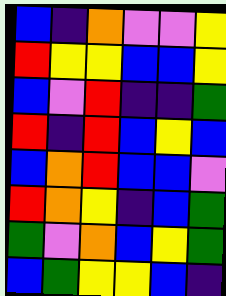[["blue", "indigo", "orange", "violet", "violet", "yellow"], ["red", "yellow", "yellow", "blue", "blue", "yellow"], ["blue", "violet", "red", "indigo", "indigo", "green"], ["red", "indigo", "red", "blue", "yellow", "blue"], ["blue", "orange", "red", "blue", "blue", "violet"], ["red", "orange", "yellow", "indigo", "blue", "green"], ["green", "violet", "orange", "blue", "yellow", "green"], ["blue", "green", "yellow", "yellow", "blue", "indigo"]]